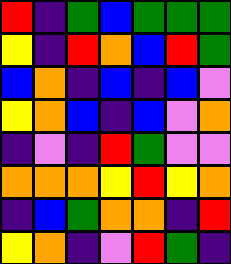[["red", "indigo", "green", "blue", "green", "green", "green"], ["yellow", "indigo", "red", "orange", "blue", "red", "green"], ["blue", "orange", "indigo", "blue", "indigo", "blue", "violet"], ["yellow", "orange", "blue", "indigo", "blue", "violet", "orange"], ["indigo", "violet", "indigo", "red", "green", "violet", "violet"], ["orange", "orange", "orange", "yellow", "red", "yellow", "orange"], ["indigo", "blue", "green", "orange", "orange", "indigo", "red"], ["yellow", "orange", "indigo", "violet", "red", "green", "indigo"]]